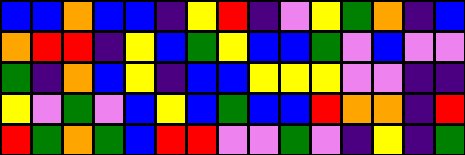[["blue", "blue", "orange", "blue", "blue", "indigo", "yellow", "red", "indigo", "violet", "yellow", "green", "orange", "indigo", "blue"], ["orange", "red", "red", "indigo", "yellow", "blue", "green", "yellow", "blue", "blue", "green", "violet", "blue", "violet", "violet"], ["green", "indigo", "orange", "blue", "yellow", "indigo", "blue", "blue", "yellow", "yellow", "yellow", "violet", "violet", "indigo", "indigo"], ["yellow", "violet", "green", "violet", "blue", "yellow", "blue", "green", "blue", "blue", "red", "orange", "orange", "indigo", "red"], ["red", "green", "orange", "green", "blue", "red", "red", "violet", "violet", "green", "violet", "indigo", "yellow", "indigo", "green"]]